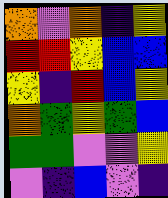[["orange", "violet", "orange", "indigo", "yellow"], ["red", "red", "yellow", "blue", "blue"], ["yellow", "indigo", "red", "blue", "yellow"], ["orange", "green", "yellow", "green", "blue"], ["green", "green", "violet", "violet", "yellow"], ["violet", "indigo", "blue", "violet", "indigo"]]